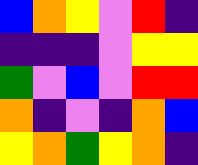[["blue", "orange", "yellow", "violet", "red", "indigo"], ["indigo", "indigo", "indigo", "violet", "yellow", "yellow"], ["green", "violet", "blue", "violet", "red", "red"], ["orange", "indigo", "violet", "indigo", "orange", "blue"], ["yellow", "orange", "green", "yellow", "orange", "indigo"]]